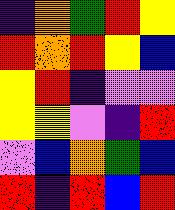[["indigo", "orange", "green", "red", "yellow"], ["red", "orange", "red", "yellow", "blue"], ["yellow", "red", "indigo", "violet", "violet"], ["yellow", "yellow", "violet", "indigo", "red"], ["violet", "blue", "orange", "green", "blue"], ["red", "indigo", "red", "blue", "red"]]